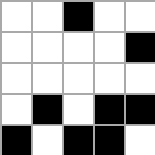[["white", "white", "black", "white", "white"], ["white", "white", "white", "white", "black"], ["white", "white", "white", "white", "white"], ["white", "black", "white", "black", "black"], ["black", "white", "black", "black", "white"]]